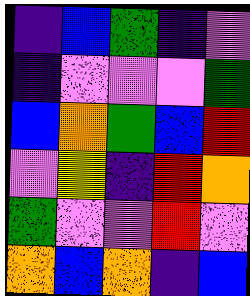[["indigo", "blue", "green", "indigo", "violet"], ["indigo", "violet", "violet", "violet", "green"], ["blue", "orange", "green", "blue", "red"], ["violet", "yellow", "indigo", "red", "orange"], ["green", "violet", "violet", "red", "violet"], ["orange", "blue", "orange", "indigo", "blue"]]